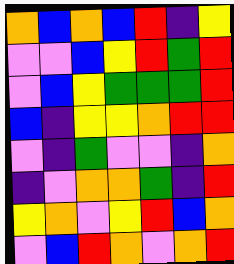[["orange", "blue", "orange", "blue", "red", "indigo", "yellow"], ["violet", "violet", "blue", "yellow", "red", "green", "red"], ["violet", "blue", "yellow", "green", "green", "green", "red"], ["blue", "indigo", "yellow", "yellow", "orange", "red", "red"], ["violet", "indigo", "green", "violet", "violet", "indigo", "orange"], ["indigo", "violet", "orange", "orange", "green", "indigo", "red"], ["yellow", "orange", "violet", "yellow", "red", "blue", "orange"], ["violet", "blue", "red", "orange", "violet", "orange", "red"]]